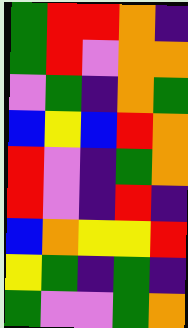[["green", "red", "red", "orange", "indigo"], ["green", "red", "violet", "orange", "orange"], ["violet", "green", "indigo", "orange", "green"], ["blue", "yellow", "blue", "red", "orange"], ["red", "violet", "indigo", "green", "orange"], ["red", "violet", "indigo", "red", "indigo"], ["blue", "orange", "yellow", "yellow", "red"], ["yellow", "green", "indigo", "green", "indigo"], ["green", "violet", "violet", "green", "orange"]]